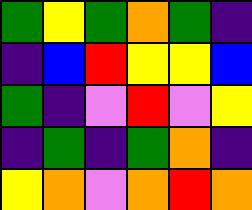[["green", "yellow", "green", "orange", "green", "indigo"], ["indigo", "blue", "red", "yellow", "yellow", "blue"], ["green", "indigo", "violet", "red", "violet", "yellow"], ["indigo", "green", "indigo", "green", "orange", "indigo"], ["yellow", "orange", "violet", "orange", "red", "orange"]]